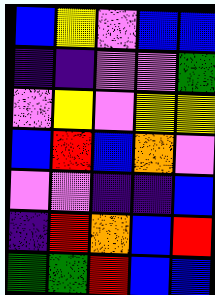[["blue", "yellow", "violet", "blue", "blue"], ["indigo", "indigo", "violet", "violet", "green"], ["violet", "yellow", "violet", "yellow", "yellow"], ["blue", "red", "blue", "orange", "violet"], ["violet", "violet", "indigo", "indigo", "blue"], ["indigo", "red", "orange", "blue", "red"], ["green", "green", "red", "blue", "blue"]]